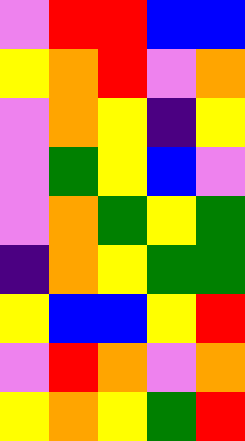[["violet", "red", "red", "blue", "blue"], ["yellow", "orange", "red", "violet", "orange"], ["violet", "orange", "yellow", "indigo", "yellow"], ["violet", "green", "yellow", "blue", "violet"], ["violet", "orange", "green", "yellow", "green"], ["indigo", "orange", "yellow", "green", "green"], ["yellow", "blue", "blue", "yellow", "red"], ["violet", "red", "orange", "violet", "orange"], ["yellow", "orange", "yellow", "green", "red"]]